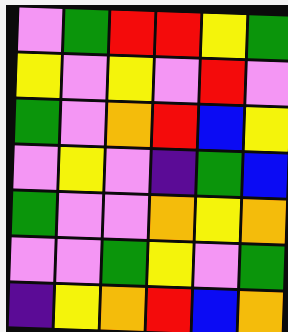[["violet", "green", "red", "red", "yellow", "green"], ["yellow", "violet", "yellow", "violet", "red", "violet"], ["green", "violet", "orange", "red", "blue", "yellow"], ["violet", "yellow", "violet", "indigo", "green", "blue"], ["green", "violet", "violet", "orange", "yellow", "orange"], ["violet", "violet", "green", "yellow", "violet", "green"], ["indigo", "yellow", "orange", "red", "blue", "orange"]]